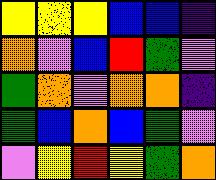[["yellow", "yellow", "yellow", "blue", "blue", "indigo"], ["orange", "violet", "blue", "red", "green", "violet"], ["green", "orange", "violet", "orange", "orange", "indigo"], ["green", "blue", "orange", "blue", "green", "violet"], ["violet", "yellow", "red", "yellow", "green", "orange"]]